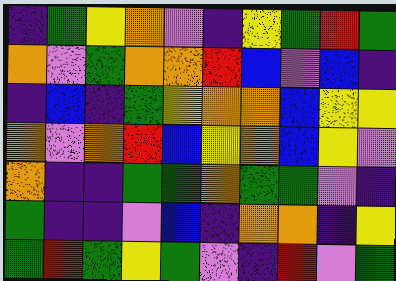[["indigo", "green", "yellow", "orange", "violet", "indigo", "yellow", "green", "red", "green"], ["orange", "violet", "green", "orange", "orange", "red", "blue", "violet", "blue", "indigo"], ["indigo", "blue", "indigo", "green", "yellow", "orange", "orange", "blue", "yellow", "yellow"], ["orange", "violet", "orange", "red", "blue", "yellow", "orange", "blue", "yellow", "violet"], ["orange", "indigo", "indigo", "green", "green", "orange", "green", "green", "violet", "indigo"], ["green", "indigo", "indigo", "violet", "blue", "indigo", "orange", "orange", "indigo", "yellow"], ["green", "red", "green", "yellow", "green", "violet", "indigo", "red", "violet", "green"]]